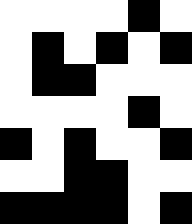[["white", "white", "white", "white", "black", "white"], ["white", "black", "white", "black", "white", "black"], ["white", "black", "black", "white", "white", "white"], ["white", "white", "white", "white", "black", "white"], ["black", "white", "black", "white", "white", "black"], ["white", "white", "black", "black", "white", "white"], ["black", "black", "black", "black", "white", "black"]]